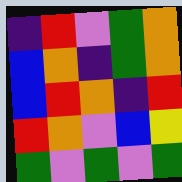[["indigo", "red", "violet", "green", "orange"], ["blue", "orange", "indigo", "green", "orange"], ["blue", "red", "orange", "indigo", "red"], ["red", "orange", "violet", "blue", "yellow"], ["green", "violet", "green", "violet", "green"]]